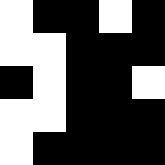[["white", "black", "black", "white", "black"], ["white", "white", "black", "black", "black"], ["black", "white", "black", "black", "white"], ["white", "white", "black", "black", "black"], ["white", "black", "black", "black", "black"]]